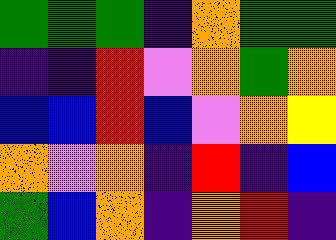[["green", "green", "green", "indigo", "orange", "green", "green"], ["indigo", "indigo", "red", "violet", "orange", "green", "orange"], ["blue", "blue", "red", "blue", "violet", "orange", "yellow"], ["orange", "violet", "orange", "indigo", "red", "indigo", "blue"], ["green", "blue", "orange", "indigo", "orange", "red", "indigo"]]